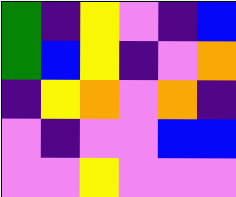[["green", "indigo", "yellow", "violet", "indigo", "blue"], ["green", "blue", "yellow", "indigo", "violet", "orange"], ["indigo", "yellow", "orange", "violet", "orange", "indigo"], ["violet", "indigo", "violet", "violet", "blue", "blue"], ["violet", "violet", "yellow", "violet", "violet", "violet"]]